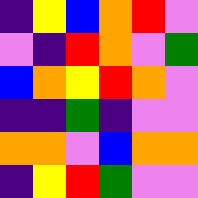[["indigo", "yellow", "blue", "orange", "red", "violet"], ["violet", "indigo", "red", "orange", "violet", "green"], ["blue", "orange", "yellow", "red", "orange", "violet"], ["indigo", "indigo", "green", "indigo", "violet", "violet"], ["orange", "orange", "violet", "blue", "orange", "orange"], ["indigo", "yellow", "red", "green", "violet", "violet"]]